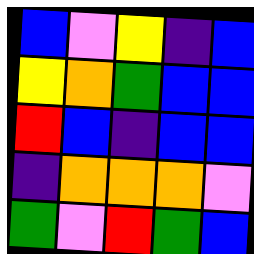[["blue", "violet", "yellow", "indigo", "blue"], ["yellow", "orange", "green", "blue", "blue"], ["red", "blue", "indigo", "blue", "blue"], ["indigo", "orange", "orange", "orange", "violet"], ["green", "violet", "red", "green", "blue"]]